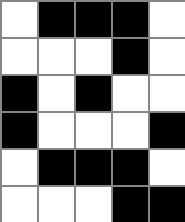[["white", "black", "black", "black", "white"], ["white", "white", "white", "black", "white"], ["black", "white", "black", "white", "white"], ["black", "white", "white", "white", "black"], ["white", "black", "black", "black", "white"], ["white", "white", "white", "black", "black"]]